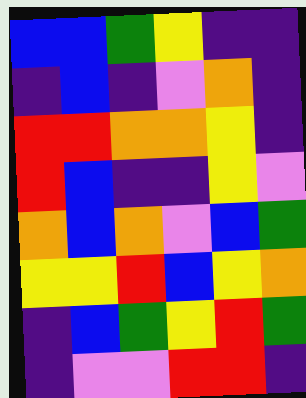[["blue", "blue", "green", "yellow", "indigo", "indigo"], ["indigo", "blue", "indigo", "violet", "orange", "indigo"], ["red", "red", "orange", "orange", "yellow", "indigo"], ["red", "blue", "indigo", "indigo", "yellow", "violet"], ["orange", "blue", "orange", "violet", "blue", "green"], ["yellow", "yellow", "red", "blue", "yellow", "orange"], ["indigo", "blue", "green", "yellow", "red", "green"], ["indigo", "violet", "violet", "red", "red", "indigo"]]